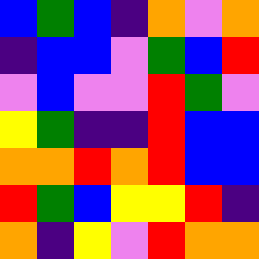[["blue", "green", "blue", "indigo", "orange", "violet", "orange"], ["indigo", "blue", "blue", "violet", "green", "blue", "red"], ["violet", "blue", "violet", "violet", "red", "green", "violet"], ["yellow", "green", "indigo", "indigo", "red", "blue", "blue"], ["orange", "orange", "red", "orange", "red", "blue", "blue"], ["red", "green", "blue", "yellow", "yellow", "red", "indigo"], ["orange", "indigo", "yellow", "violet", "red", "orange", "orange"]]